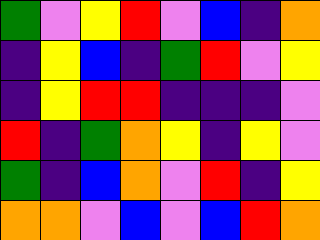[["green", "violet", "yellow", "red", "violet", "blue", "indigo", "orange"], ["indigo", "yellow", "blue", "indigo", "green", "red", "violet", "yellow"], ["indigo", "yellow", "red", "red", "indigo", "indigo", "indigo", "violet"], ["red", "indigo", "green", "orange", "yellow", "indigo", "yellow", "violet"], ["green", "indigo", "blue", "orange", "violet", "red", "indigo", "yellow"], ["orange", "orange", "violet", "blue", "violet", "blue", "red", "orange"]]